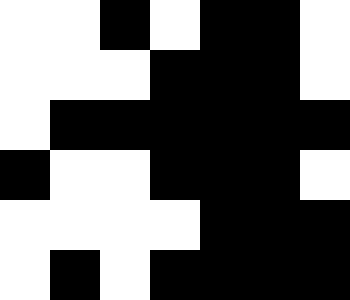[["white", "white", "black", "white", "black", "black", "white"], ["white", "white", "white", "black", "black", "black", "white"], ["white", "black", "black", "black", "black", "black", "black"], ["black", "white", "white", "black", "black", "black", "white"], ["white", "white", "white", "white", "black", "black", "black"], ["white", "black", "white", "black", "black", "black", "black"]]